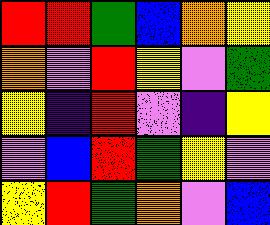[["red", "red", "green", "blue", "orange", "yellow"], ["orange", "violet", "red", "yellow", "violet", "green"], ["yellow", "indigo", "red", "violet", "indigo", "yellow"], ["violet", "blue", "red", "green", "yellow", "violet"], ["yellow", "red", "green", "orange", "violet", "blue"]]